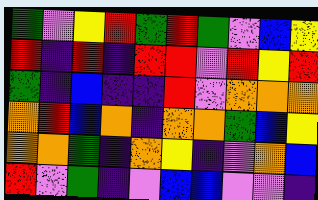[["green", "violet", "yellow", "red", "green", "red", "green", "violet", "blue", "yellow"], ["red", "indigo", "red", "indigo", "red", "red", "violet", "red", "yellow", "red"], ["green", "indigo", "blue", "indigo", "indigo", "red", "violet", "orange", "orange", "orange"], ["orange", "red", "blue", "orange", "indigo", "orange", "orange", "green", "blue", "yellow"], ["orange", "orange", "green", "indigo", "orange", "yellow", "indigo", "violet", "orange", "blue"], ["red", "violet", "green", "indigo", "violet", "blue", "blue", "violet", "violet", "indigo"]]